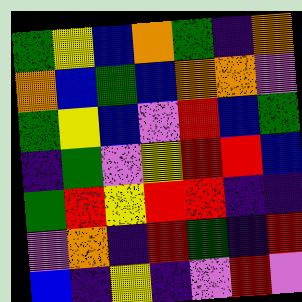[["green", "yellow", "blue", "orange", "green", "indigo", "orange"], ["orange", "blue", "green", "blue", "orange", "orange", "violet"], ["green", "yellow", "blue", "violet", "red", "blue", "green"], ["indigo", "green", "violet", "yellow", "red", "red", "blue"], ["green", "red", "yellow", "red", "red", "indigo", "indigo"], ["violet", "orange", "indigo", "red", "green", "indigo", "red"], ["blue", "indigo", "yellow", "indigo", "violet", "red", "violet"]]